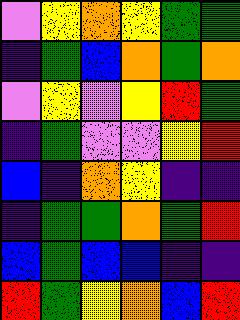[["violet", "yellow", "orange", "yellow", "green", "green"], ["indigo", "green", "blue", "orange", "green", "orange"], ["violet", "yellow", "violet", "yellow", "red", "green"], ["indigo", "green", "violet", "violet", "yellow", "red"], ["blue", "indigo", "orange", "yellow", "indigo", "indigo"], ["indigo", "green", "green", "orange", "green", "red"], ["blue", "green", "blue", "blue", "indigo", "indigo"], ["red", "green", "yellow", "orange", "blue", "red"]]